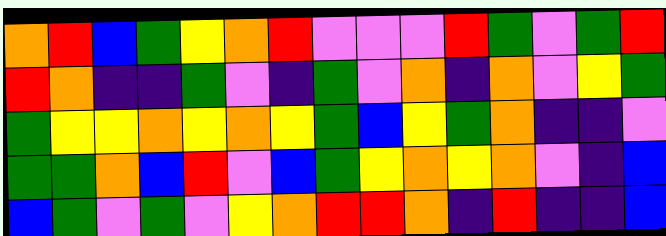[["orange", "red", "blue", "green", "yellow", "orange", "red", "violet", "violet", "violet", "red", "green", "violet", "green", "red"], ["red", "orange", "indigo", "indigo", "green", "violet", "indigo", "green", "violet", "orange", "indigo", "orange", "violet", "yellow", "green"], ["green", "yellow", "yellow", "orange", "yellow", "orange", "yellow", "green", "blue", "yellow", "green", "orange", "indigo", "indigo", "violet"], ["green", "green", "orange", "blue", "red", "violet", "blue", "green", "yellow", "orange", "yellow", "orange", "violet", "indigo", "blue"], ["blue", "green", "violet", "green", "violet", "yellow", "orange", "red", "red", "orange", "indigo", "red", "indigo", "indigo", "blue"]]